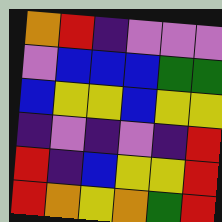[["orange", "red", "indigo", "violet", "violet", "violet"], ["violet", "blue", "blue", "blue", "green", "green"], ["blue", "yellow", "yellow", "blue", "yellow", "yellow"], ["indigo", "violet", "indigo", "violet", "indigo", "red"], ["red", "indigo", "blue", "yellow", "yellow", "red"], ["red", "orange", "yellow", "orange", "green", "red"]]